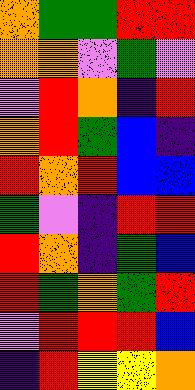[["orange", "green", "green", "red", "red"], ["orange", "orange", "violet", "green", "violet"], ["violet", "red", "orange", "indigo", "red"], ["orange", "red", "green", "blue", "indigo"], ["red", "orange", "red", "blue", "blue"], ["green", "violet", "indigo", "red", "red"], ["red", "orange", "indigo", "green", "blue"], ["red", "green", "orange", "green", "red"], ["violet", "red", "red", "red", "blue"], ["indigo", "red", "yellow", "yellow", "orange"]]